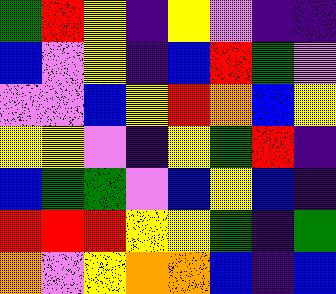[["green", "red", "yellow", "indigo", "yellow", "violet", "indigo", "indigo"], ["blue", "violet", "yellow", "indigo", "blue", "red", "green", "violet"], ["violet", "violet", "blue", "yellow", "red", "orange", "blue", "yellow"], ["yellow", "yellow", "violet", "indigo", "yellow", "green", "red", "indigo"], ["blue", "green", "green", "violet", "blue", "yellow", "blue", "indigo"], ["red", "red", "red", "yellow", "yellow", "green", "indigo", "green"], ["orange", "violet", "yellow", "orange", "orange", "blue", "indigo", "blue"]]